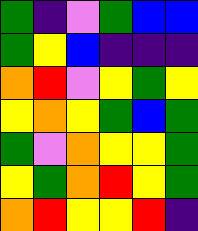[["green", "indigo", "violet", "green", "blue", "blue"], ["green", "yellow", "blue", "indigo", "indigo", "indigo"], ["orange", "red", "violet", "yellow", "green", "yellow"], ["yellow", "orange", "yellow", "green", "blue", "green"], ["green", "violet", "orange", "yellow", "yellow", "green"], ["yellow", "green", "orange", "red", "yellow", "green"], ["orange", "red", "yellow", "yellow", "red", "indigo"]]